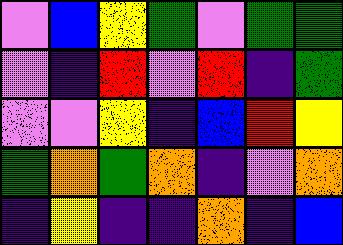[["violet", "blue", "yellow", "green", "violet", "green", "green"], ["violet", "indigo", "red", "violet", "red", "indigo", "green"], ["violet", "violet", "yellow", "indigo", "blue", "red", "yellow"], ["green", "orange", "green", "orange", "indigo", "violet", "orange"], ["indigo", "yellow", "indigo", "indigo", "orange", "indigo", "blue"]]